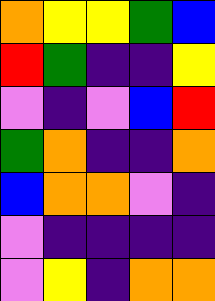[["orange", "yellow", "yellow", "green", "blue"], ["red", "green", "indigo", "indigo", "yellow"], ["violet", "indigo", "violet", "blue", "red"], ["green", "orange", "indigo", "indigo", "orange"], ["blue", "orange", "orange", "violet", "indigo"], ["violet", "indigo", "indigo", "indigo", "indigo"], ["violet", "yellow", "indigo", "orange", "orange"]]